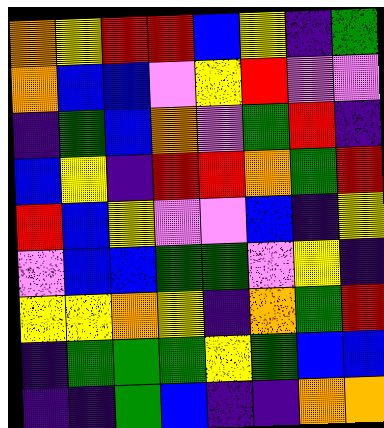[["orange", "yellow", "red", "red", "blue", "yellow", "indigo", "green"], ["orange", "blue", "blue", "violet", "yellow", "red", "violet", "violet"], ["indigo", "green", "blue", "orange", "violet", "green", "red", "indigo"], ["blue", "yellow", "indigo", "red", "red", "orange", "green", "red"], ["red", "blue", "yellow", "violet", "violet", "blue", "indigo", "yellow"], ["violet", "blue", "blue", "green", "green", "violet", "yellow", "indigo"], ["yellow", "yellow", "orange", "yellow", "indigo", "orange", "green", "red"], ["indigo", "green", "green", "green", "yellow", "green", "blue", "blue"], ["indigo", "indigo", "green", "blue", "indigo", "indigo", "orange", "orange"]]